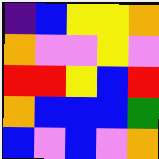[["indigo", "blue", "yellow", "yellow", "orange"], ["orange", "violet", "violet", "yellow", "violet"], ["red", "red", "yellow", "blue", "red"], ["orange", "blue", "blue", "blue", "green"], ["blue", "violet", "blue", "violet", "orange"]]